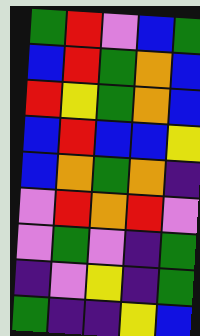[["green", "red", "violet", "blue", "green"], ["blue", "red", "green", "orange", "blue"], ["red", "yellow", "green", "orange", "blue"], ["blue", "red", "blue", "blue", "yellow"], ["blue", "orange", "green", "orange", "indigo"], ["violet", "red", "orange", "red", "violet"], ["violet", "green", "violet", "indigo", "green"], ["indigo", "violet", "yellow", "indigo", "green"], ["green", "indigo", "indigo", "yellow", "blue"]]